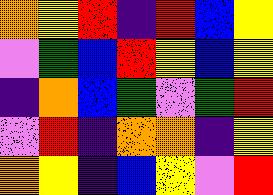[["orange", "yellow", "red", "indigo", "red", "blue", "yellow"], ["violet", "green", "blue", "red", "yellow", "blue", "yellow"], ["indigo", "orange", "blue", "green", "violet", "green", "red"], ["violet", "red", "indigo", "orange", "orange", "indigo", "yellow"], ["orange", "yellow", "indigo", "blue", "yellow", "violet", "red"]]